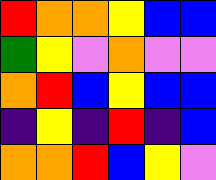[["red", "orange", "orange", "yellow", "blue", "blue"], ["green", "yellow", "violet", "orange", "violet", "violet"], ["orange", "red", "blue", "yellow", "blue", "blue"], ["indigo", "yellow", "indigo", "red", "indigo", "blue"], ["orange", "orange", "red", "blue", "yellow", "violet"]]